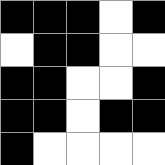[["black", "black", "black", "white", "black"], ["white", "black", "black", "white", "white"], ["black", "black", "white", "white", "black"], ["black", "black", "white", "black", "black"], ["black", "white", "white", "white", "white"]]